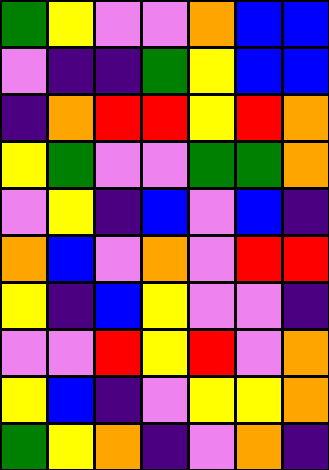[["green", "yellow", "violet", "violet", "orange", "blue", "blue"], ["violet", "indigo", "indigo", "green", "yellow", "blue", "blue"], ["indigo", "orange", "red", "red", "yellow", "red", "orange"], ["yellow", "green", "violet", "violet", "green", "green", "orange"], ["violet", "yellow", "indigo", "blue", "violet", "blue", "indigo"], ["orange", "blue", "violet", "orange", "violet", "red", "red"], ["yellow", "indigo", "blue", "yellow", "violet", "violet", "indigo"], ["violet", "violet", "red", "yellow", "red", "violet", "orange"], ["yellow", "blue", "indigo", "violet", "yellow", "yellow", "orange"], ["green", "yellow", "orange", "indigo", "violet", "orange", "indigo"]]